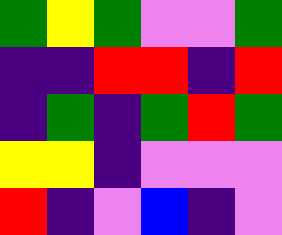[["green", "yellow", "green", "violet", "violet", "green"], ["indigo", "indigo", "red", "red", "indigo", "red"], ["indigo", "green", "indigo", "green", "red", "green"], ["yellow", "yellow", "indigo", "violet", "violet", "violet"], ["red", "indigo", "violet", "blue", "indigo", "violet"]]